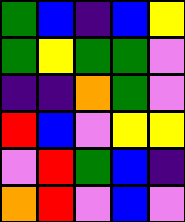[["green", "blue", "indigo", "blue", "yellow"], ["green", "yellow", "green", "green", "violet"], ["indigo", "indigo", "orange", "green", "violet"], ["red", "blue", "violet", "yellow", "yellow"], ["violet", "red", "green", "blue", "indigo"], ["orange", "red", "violet", "blue", "violet"]]